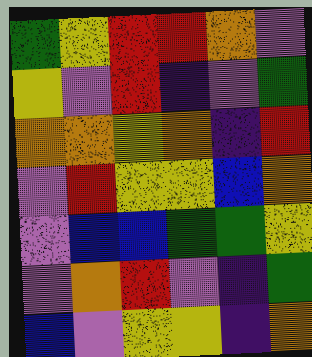[["green", "yellow", "red", "red", "orange", "violet"], ["yellow", "violet", "red", "indigo", "violet", "green"], ["orange", "orange", "yellow", "orange", "indigo", "red"], ["violet", "red", "yellow", "yellow", "blue", "orange"], ["violet", "blue", "blue", "green", "green", "yellow"], ["violet", "orange", "red", "violet", "indigo", "green"], ["blue", "violet", "yellow", "yellow", "indigo", "orange"]]